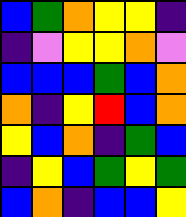[["blue", "green", "orange", "yellow", "yellow", "indigo"], ["indigo", "violet", "yellow", "yellow", "orange", "violet"], ["blue", "blue", "blue", "green", "blue", "orange"], ["orange", "indigo", "yellow", "red", "blue", "orange"], ["yellow", "blue", "orange", "indigo", "green", "blue"], ["indigo", "yellow", "blue", "green", "yellow", "green"], ["blue", "orange", "indigo", "blue", "blue", "yellow"]]